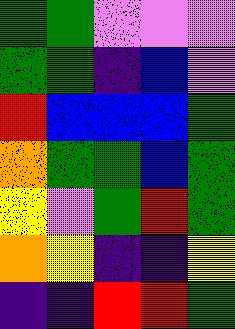[["green", "green", "violet", "violet", "violet"], ["green", "green", "indigo", "blue", "violet"], ["red", "blue", "blue", "blue", "green"], ["orange", "green", "green", "blue", "green"], ["yellow", "violet", "green", "red", "green"], ["orange", "yellow", "indigo", "indigo", "yellow"], ["indigo", "indigo", "red", "red", "green"]]